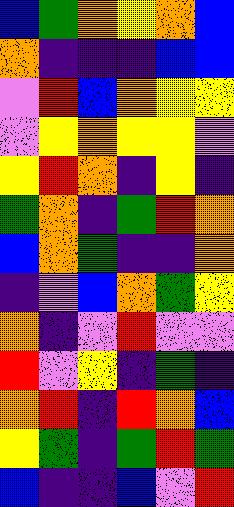[["blue", "green", "orange", "yellow", "orange", "blue"], ["orange", "indigo", "indigo", "indigo", "blue", "blue"], ["violet", "red", "blue", "orange", "yellow", "yellow"], ["violet", "yellow", "orange", "yellow", "yellow", "violet"], ["yellow", "red", "orange", "indigo", "yellow", "indigo"], ["green", "orange", "indigo", "green", "red", "orange"], ["blue", "orange", "green", "indigo", "indigo", "orange"], ["indigo", "violet", "blue", "orange", "green", "yellow"], ["orange", "indigo", "violet", "red", "violet", "violet"], ["red", "violet", "yellow", "indigo", "green", "indigo"], ["orange", "red", "indigo", "red", "orange", "blue"], ["yellow", "green", "indigo", "green", "red", "green"], ["blue", "indigo", "indigo", "blue", "violet", "red"]]